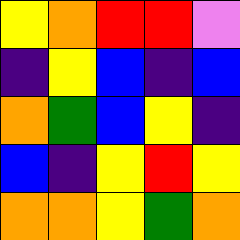[["yellow", "orange", "red", "red", "violet"], ["indigo", "yellow", "blue", "indigo", "blue"], ["orange", "green", "blue", "yellow", "indigo"], ["blue", "indigo", "yellow", "red", "yellow"], ["orange", "orange", "yellow", "green", "orange"]]